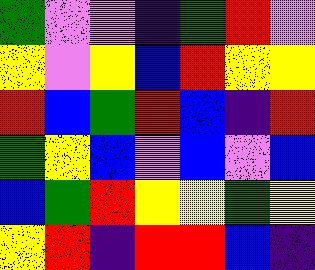[["green", "violet", "violet", "indigo", "green", "red", "violet"], ["yellow", "violet", "yellow", "blue", "red", "yellow", "yellow"], ["red", "blue", "green", "red", "blue", "indigo", "red"], ["green", "yellow", "blue", "violet", "blue", "violet", "blue"], ["blue", "green", "red", "yellow", "yellow", "green", "yellow"], ["yellow", "red", "indigo", "red", "red", "blue", "indigo"]]